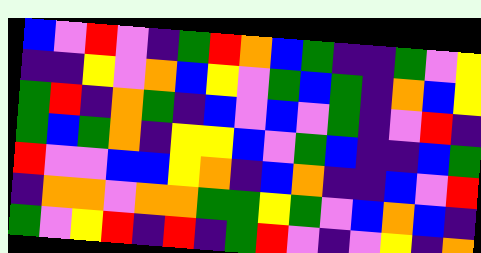[["blue", "violet", "red", "violet", "indigo", "green", "red", "orange", "blue", "green", "indigo", "indigo", "green", "violet", "yellow"], ["indigo", "indigo", "yellow", "violet", "orange", "blue", "yellow", "violet", "green", "blue", "green", "indigo", "orange", "blue", "yellow"], ["green", "red", "indigo", "orange", "green", "indigo", "blue", "violet", "blue", "violet", "green", "indigo", "violet", "red", "indigo"], ["green", "blue", "green", "orange", "indigo", "yellow", "yellow", "blue", "violet", "green", "blue", "indigo", "indigo", "blue", "green"], ["red", "violet", "violet", "blue", "blue", "yellow", "orange", "indigo", "blue", "orange", "indigo", "indigo", "blue", "violet", "red"], ["indigo", "orange", "orange", "violet", "orange", "orange", "green", "green", "yellow", "green", "violet", "blue", "orange", "blue", "indigo"], ["green", "violet", "yellow", "red", "indigo", "red", "indigo", "green", "red", "violet", "indigo", "violet", "yellow", "indigo", "orange"]]